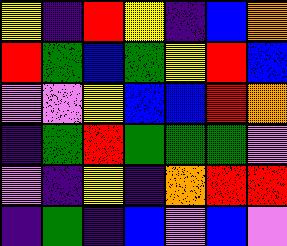[["yellow", "indigo", "red", "yellow", "indigo", "blue", "orange"], ["red", "green", "blue", "green", "yellow", "red", "blue"], ["violet", "violet", "yellow", "blue", "blue", "red", "orange"], ["indigo", "green", "red", "green", "green", "green", "violet"], ["violet", "indigo", "yellow", "indigo", "orange", "red", "red"], ["indigo", "green", "indigo", "blue", "violet", "blue", "violet"]]